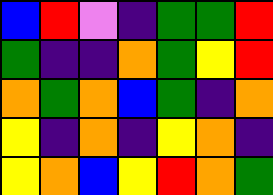[["blue", "red", "violet", "indigo", "green", "green", "red"], ["green", "indigo", "indigo", "orange", "green", "yellow", "red"], ["orange", "green", "orange", "blue", "green", "indigo", "orange"], ["yellow", "indigo", "orange", "indigo", "yellow", "orange", "indigo"], ["yellow", "orange", "blue", "yellow", "red", "orange", "green"]]